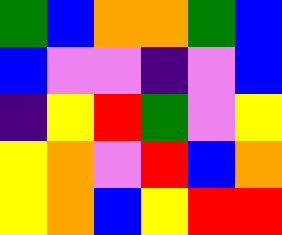[["green", "blue", "orange", "orange", "green", "blue"], ["blue", "violet", "violet", "indigo", "violet", "blue"], ["indigo", "yellow", "red", "green", "violet", "yellow"], ["yellow", "orange", "violet", "red", "blue", "orange"], ["yellow", "orange", "blue", "yellow", "red", "red"]]